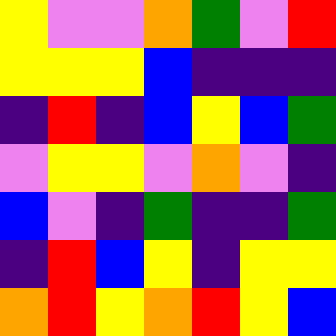[["yellow", "violet", "violet", "orange", "green", "violet", "red"], ["yellow", "yellow", "yellow", "blue", "indigo", "indigo", "indigo"], ["indigo", "red", "indigo", "blue", "yellow", "blue", "green"], ["violet", "yellow", "yellow", "violet", "orange", "violet", "indigo"], ["blue", "violet", "indigo", "green", "indigo", "indigo", "green"], ["indigo", "red", "blue", "yellow", "indigo", "yellow", "yellow"], ["orange", "red", "yellow", "orange", "red", "yellow", "blue"]]